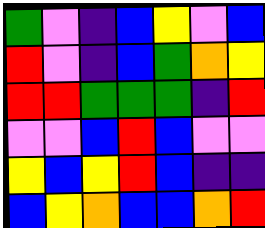[["green", "violet", "indigo", "blue", "yellow", "violet", "blue"], ["red", "violet", "indigo", "blue", "green", "orange", "yellow"], ["red", "red", "green", "green", "green", "indigo", "red"], ["violet", "violet", "blue", "red", "blue", "violet", "violet"], ["yellow", "blue", "yellow", "red", "blue", "indigo", "indigo"], ["blue", "yellow", "orange", "blue", "blue", "orange", "red"]]